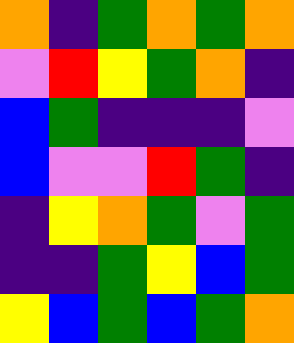[["orange", "indigo", "green", "orange", "green", "orange"], ["violet", "red", "yellow", "green", "orange", "indigo"], ["blue", "green", "indigo", "indigo", "indigo", "violet"], ["blue", "violet", "violet", "red", "green", "indigo"], ["indigo", "yellow", "orange", "green", "violet", "green"], ["indigo", "indigo", "green", "yellow", "blue", "green"], ["yellow", "blue", "green", "blue", "green", "orange"]]